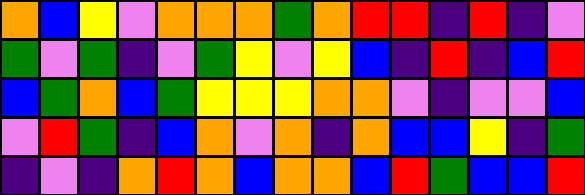[["orange", "blue", "yellow", "violet", "orange", "orange", "orange", "green", "orange", "red", "red", "indigo", "red", "indigo", "violet"], ["green", "violet", "green", "indigo", "violet", "green", "yellow", "violet", "yellow", "blue", "indigo", "red", "indigo", "blue", "red"], ["blue", "green", "orange", "blue", "green", "yellow", "yellow", "yellow", "orange", "orange", "violet", "indigo", "violet", "violet", "blue"], ["violet", "red", "green", "indigo", "blue", "orange", "violet", "orange", "indigo", "orange", "blue", "blue", "yellow", "indigo", "green"], ["indigo", "violet", "indigo", "orange", "red", "orange", "blue", "orange", "orange", "blue", "red", "green", "blue", "blue", "red"]]